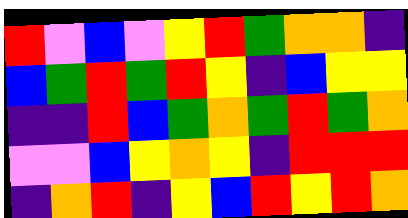[["red", "violet", "blue", "violet", "yellow", "red", "green", "orange", "orange", "indigo"], ["blue", "green", "red", "green", "red", "yellow", "indigo", "blue", "yellow", "yellow"], ["indigo", "indigo", "red", "blue", "green", "orange", "green", "red", "green", "orange"], ["violet", "violet", "blue", "yellow", "orange", "yellow", "indigo", "red", "red", "red"], ["indigo", "orange", "red", "indigo", "yellow", "blue", "red", "yellow", "red", "orange"]]